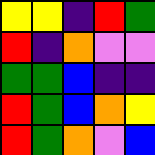[["yellow", "yellow", "indigo", "red", "green"], ["red", "indigo", "orange", "violet", "violet"], ["green", "green", "blue", "indigo", "indigo"], ["red", "green", "blue", "orange", "yellow"], ["red", "green", "orange", "violet", "blue"]]